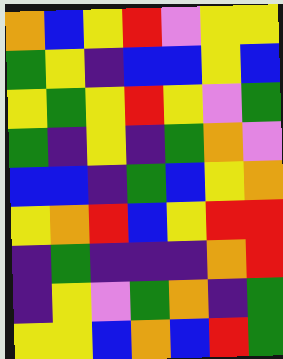[["orange", "blue", "yellow", "red", "violet", "yellow", "yellow"], ["green", "yellow", "indigo", "blue", "blue", "yellow", "blue"], ["yellow", "green", "yellow", "red", "yellow", "violet", "green"], ["green", "indigo", "yellow", "indigo", "green", "orange", "violet"], ["blue", "blue", "indigo", "green", "blue", "yellow", "orange"], ["yellow", "orange", "red", "blue", "yellow", "red", "red"], ["indigo", "green", "indigo", "indigo", "indigo", "orange", "red"], ["indigo", "yellow", "violet", "green", "orange", "indigo", "green"], ["yellow", "yellow", "blue", "orange", "blue", "red", "green"]]